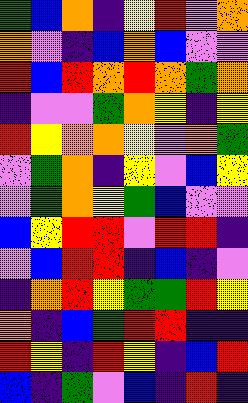[["green", "blue", "orange", "indigo", "yellow", "red", "violet", "orange"], ["orange", "violet", "indigo", "blue", "orange", "blue", "violet", "violet"], ["red", "blue", "red", "orange", "red", "orange", "green", "orange"], ["indigo", "violet", "violet", "green", "orange", "yellow", "indigo", "yellow"], ["red", "yellow", "orange", "orange", "yellow", "violet", "orange", "green"], ["violet", "green", "orange", "indigo", "yellow", "violet", "blue", "yellow"], ["violet", "green", "orange", "yellow", "green", "blue", "violet", "violet"], ["blue", "yellow", "red", "red", "violet", "red", "red", "indigo"], ["violet", "blue", "red", "red", "indigo", "blue", "indigo", "violet"], ["indigo", "orange", "red", "yellow", "green", "green", "red", "yellow"], ["orange", "indigo", "blue", "green", "red", "red", "indigo", "indigo"], ["red", "yellow", "indigo", "red", "yellow", "indigo", "blue", "red"], ["blue", "indigo", "green", "violet", "blue", "indigo", "red", "indigo"]]